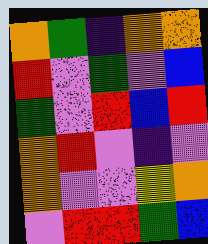[["orange", "green", "indigo", "orange", "orange"], ["red", "violet", "green", "violet", "blue"], ["green", "violet", "red", "blue", "red"], ["orange", "red", "violet", "indigo", "violet"], ["orange", "violet", "violet", "yellow", "orange"], ["violet", "red", "red", "green", "blue"]]